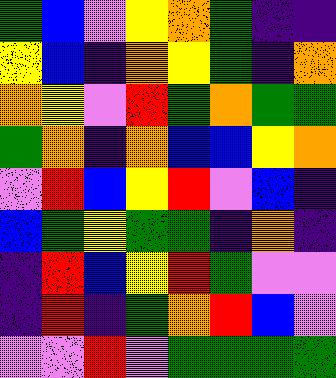[["green", "blue", "violet", "yellow", "orange", "green", "indigo", "indigo"], ["yellow", "blue", "indigo", "orange", "yellow", "green", "indigo", "orange"], ["orange", "yellow", "violet", "red", "green", "orange", "green", "green"], ["green", "orange", "indigo", "orange", "blue", "blue", "yellow", "orange"], ["violet", "red", "blue", "yellow", "red", "violet", "blue", "indigo"], ["blue", "green", "yellow", "green", "green", "indigo", "orange", "indigo"], ["indigo", "red", "blue", "yellow", "red", "green", "violet", "violet"], ["indigo", "red", "indigo", "green", "orange", "red", "blue", "violet"], ["violet", "violet", "red", "violet", "green", "green", "green", "green"]]